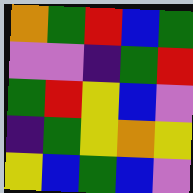[["orange", "green", "red", "blue", "green"], ["violet", "violet", "indigo", "green", "red"], ["green", "red", "yellow", "blue", "violet"], ["indigo", "green", "yellow", "orange", "yellow"], ["yellow", "blue", "green", "blue", "violet"]]